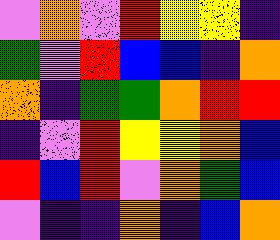[["violet", "orange", "violet", "red", "yellow", "yellow", "indigo"], ["green", "violet", "red", "blue", "blue", "indigo", "orange"], ["orange", "indigo", "green", "green", "orange", "red", "red"], ["indigo", "violet", "red", "yellow", "yellow", "orange", "blue"], ["red", "blue", "red", "violet", "orange", "green", "blue"], ["violet", "indigo", "indigo", "orange", "indigo", "blue", "orange"]]